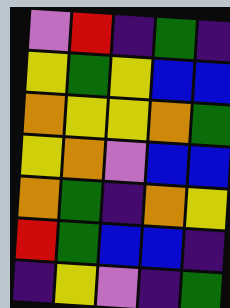[["violet", "red", "indigo", "green", "indigo"], ["yellow", "green", "yellow", "blue", "blue"], ["orange", "yellow", "yellow", "orange", "green"], ["yellow", "orange", "violet", "blue", "blue"], ["orange", "green", "indigo", "orange", "yellow"], ["red", "green", "blue", "blue", "indigo"], ["indigo", "yellow", "violet", "indigo", "green"]]